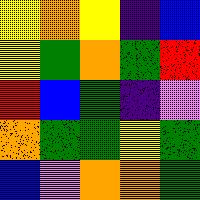[["yellow", "orange", "yellow", "indigo", "blue"], ["yellow", "green", "orange", "green", "red"], ["red", "blue", "green", "indigo", "violet"], ["orange", "green", "green", "yellow", "green"], ["blue", "violet", "orange", "orange", "green"]]